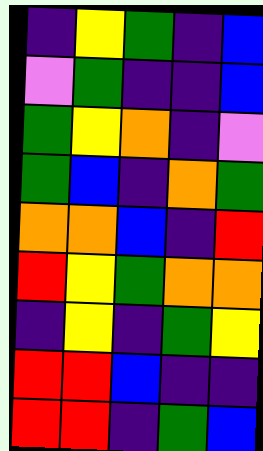[["indigo", "yellow", "green", "indigo", "blue"], ["violet", "green", "indigo", "indigo", "blue"], ["green", "yellow", "orange", "indigo", "violet"], ["green", "blue", "indigo", "orange", "green"], ["orange", "orange", "blue", "indigo", "red"], ["red", "yellow", "green", "orange", "orange"], ["indigo", "yellow", "indigo", "green", "yellow"], ["red", "red", "blue", "indigo", "indigo"], ["red", "red", "indigo", "green", "blue"]]